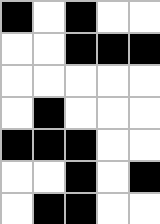[["black", "white", "black", "white", "white"], ["white", "white", "black", "black", "black"], ["white", "white", "white", "white", "white"], ["white", "black", "white", "white", "white"], ["black", "black", "black", "white", "white"], ["white", "white", "black", "white", "black"], ["white", "black", "black", "white", "white"]]